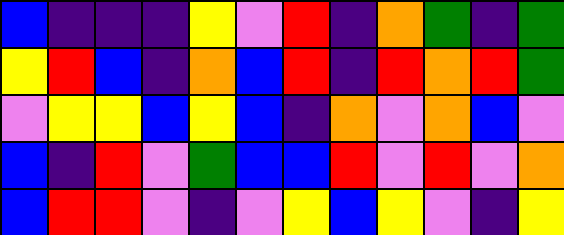[["blue", "indigo", "indigo", "indigo", "yellow", "violet", "red", "indigo", "orange", "green", "indigo", "green"], ["yellow", "red", "blue", "indigo", "orange", "blue", "red", "indigo", "red", "orange", "red", "green"], ["violet", "yellow", "yellow", "blue", "yellow", "blue", "indigo", "orange", "violet", "orange", "blue", "violet"], ["blue", "indigo", "red", "violet", "green", "blue", "blue", "red", "violet", "red", "violet", "orange"], ["blue", "red", "red", "violet", "indigo", "violet", "yellow", "blue", "yellow", "violet", "indigo", "yellow"]]